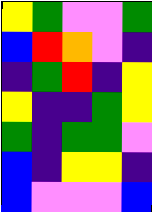[["yellow", "green", "violet", "violet", "green"], ["blue", "red", "orange", "violet", "indigo"], ["indigo", "green", "red", "indigo", "yellow"], ["yellow", "indigo", "indigo", "green", "yellow"], ["green", "indigo", "green", "green", "violet"], ["blue", "indigo", "yellow", "yellow", "indigo"], ["blue", "violet", "violet", "violet", "blue"]]